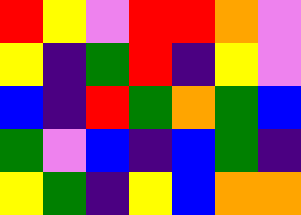[["red", "yellow", "violet", "red", "red", "orange", "violet"], ["yellow", "indigo", "green", "red", "indigo", "yellow", "violet"], ["blue", "indigo", "red", "green", "orange", "green", "blue"], ["green", "violet", "blue", "indigo", "blue", "green", "indigo"], ["yellow", "green", "indigo", "yellow", "blue", "orange", "orange"]]